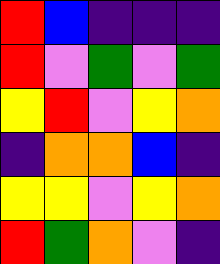[["red", "blue", "indigo", "indigo", "indigo"], ["red", "violet", "green", "violet", "green"], ["yellow", "red", "violet", "yellow", "orange"], ["indigo", "orange", "orange", "blue", "indigo"], ["yellow", "yellow", "violet", "yellow", "orange"], ["red", "green", "orange", "violet", "indigo"]]